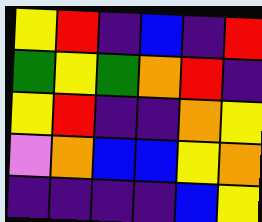[["yellow", "red", "indigo", "blue", "indigo", "red"], ["green", "yellow", "green", "orange", "red", "indigo"], ["yellow", "red", "indigo", "indigo", "orange", "yellow"], ["violet", "orange", "blue", "blue", "yellow", "orange"], ["indigo", "indigo", "indigo", "indigo", "blue", "yellow"]]